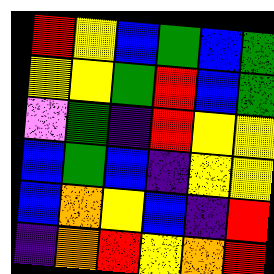[["red", "yellow", "blue", "green", "blue", "green"], ["yellow", "yellow", "green", "red", "blue", "green"], ["violet", "green", "indigo", "red", "yellow", "yellow"], ["blue", "green", "blue", "indigo", "yellow", "yellow"], ["blue", "orange", "yellow", "blue", "indigo", "red"], ["indigo", "orange", "red", "yellow", "orange", "red"]]